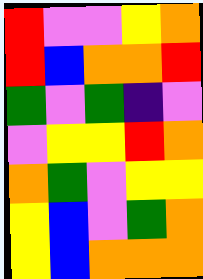[["red", "violet", "violet", "yellow", "orange"], ["red", "blue", "orange", "orange", "red"], ["green", "violet", "green", "indigo", "violet"], ["violet", "yellow", "yellow", "red", "orange"], ["orange", "green", "violet", "yellow", "yellow"], ["yellow", "blue", "violet", "green", "orange"], ["yellow", "blue", "orange", "orange", "orange"]]